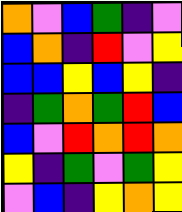[["orange", "violet", "blue", "green", "indigo", "violet"], ["blue", "orange", "indigo", "red", "violet", "yellow"], ["blue", "blue", "yellow", "blue", "yellow", "indigo"], ["indigo", "green", "orange", "green", "red", "blue"], ["blue", "violet", "red", "orange", "red", "orange"], ["yellow", "indigo", "green", "violet", "green", "yellow"], ["violet", "blue", "indigo", "yellow", "orange", "yellow"]]